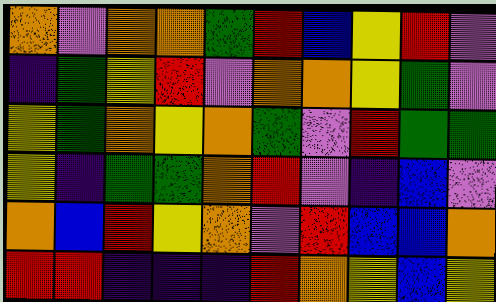[["orange", "violet", "orange", "orange", "green", "red", "blue", "yellow", "red", "violet"], ["indigo", "green", "yellow", "red", "violet", "orange", "orange", "yellow", "green", "violet"], ["yellow", "green", "orange", "yellow", "orange", "green", "violet", "red", "green", "green"], ["yellow", "indigo", "green", "green", "orange", "red", "violet", "indigo", "blue", "violet"], ["orange", "blue", "red", "yellow", "orange", "violet", "red", "blue", "blue", "orange"], ["red", "red", "indigo", "indigo", "indigo", "red", "orange", "yellow", "blue", "yellow"]]